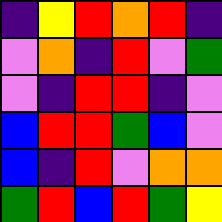[["indigo", "yellow", "red", "orange", "red", "indigo"], ["violet", "orange", "indigo", "red", "violet", "green"], ["violet", "indigo", "red", "red", "indigo", "violet"], ["blue", "red", "red", "green", "blue", "violet"], ["blue", "indigo", "red", "violet", "orange", "orange"], ["green", "red", "blue", "red", "green", "yellow"]]